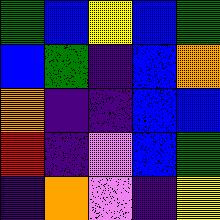[["green", "blue", "yellow", "blue", "green"], ["blue", "green", "indigo", "blue", "orange"], ["orange", "indigo", "indigo", "blue", "blue"], ["red", "indigo", "violet", "blue", "green"], ["indigo", "orange", "violet", "indigo", "yellow"]]